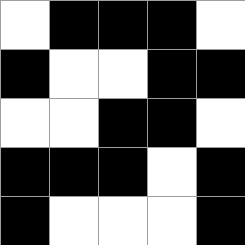[["white", "black", "black", "black", "white"], ["black", "white", "white", "black", "black"], ["white", "white", "black", "black", "white"], ["black", "black", "black", "white", "black"], ["black", "white", "white", "white", "black"]]